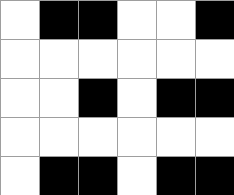[["white", "black", "black", "white", "white", "black"], ["white", "white", "white", "white", "white", "white"], ["white", "white", "black", "white", "black", "black"], ["white", "white", "white", "white", "white", "white"], ["white", "black", "black", "white", "black", "black"]]